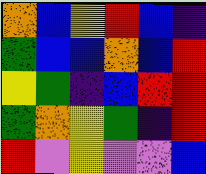[["orange", "blue", "yellow", "red", "blue", "indigo"], ["green", "blue", "blue", "orange", "blue", "red"], ["yellow", "green", "indigo", "blue", "red", "red"], ["green", "orange", "yellow", "green", "indigo", "red"], ["red", "violet", "yellow", "violet", "violet", "blue"]]